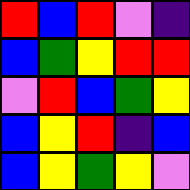[["red", "blue", "red", "violet", "indigo"], ["blue", "green", "yellow", "red", "red"], ["violet", "red", "blue", "green", "yellow"], ["blue", "yellow", "red", "indigo", "blue"], ["blue", "yellow", "green", "yellow", "violet"]]